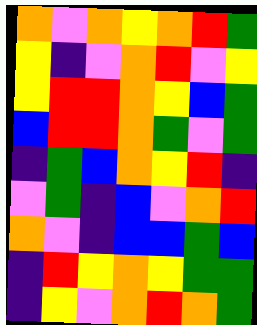[["orange", "violet", "orange", "yellow", "orange", "red", "green"], ["yellow", "indigo", "violet", "orange", "red", "violet", "yellow"], ["yellow", "red", "red", "orange", "yellow", "blue", "green"], ["blue", "red", "red", "orange", "green", "violet", "green"], ["indigo", "green", "blue", "orange", "yellow", "red", "indigo"], ["violet", "green", "indigo", "blue", "violet", "orange", "red"], ["orange", "violet", "indigo", "blue", "blue", "green", "blue"], ["indigo", "red", "yellow", "orange", "yellow", "green", "green"], ["indigo", "yellow", "violet", "orange", "red", "orange", "green"]]